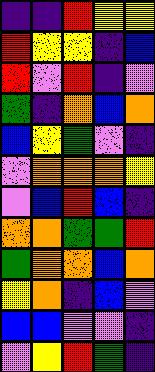[["indigo", "indigo", "red", "yellow", "yellow"], ["red", "yellow", "yellow", "indigo", "blue"], ["red", "violet", "red", "indigo", "violet"], ["green", "indigo", "orange", "blue", "orange"], ["blue", "yellow", "green", "violet", "indigo"], ["violet", "orange", "orange", "orange", "yellow"], ["violet", "blue", "red", "blue", "indigo"], ["orange", "orange", "green", "green", "red"], ["green", "orange", "orange", "blue", "orange"], ["yellow", "orange", "indigo", "blue", "violet"], ["blue", "blue", "violet", "violet", "indigo"], ["violet", "yellow", "red", "green", "indigo"]]